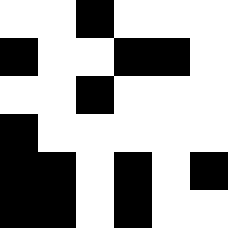[["white", "white", "black", "white", "white", "white"], ["black", "white", "white", "black", "black", "white"], ["white", "white", "black", "white", "white", "white"], ["black", "white", "white", "white", "white", "white"], ["black", "black", "white", "black", "white", "black"], ["black", "black", "white", "black", "white", "white"]]